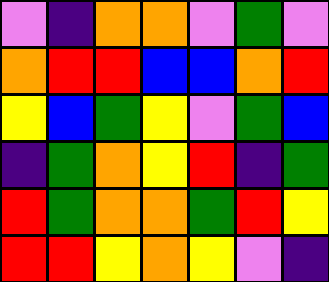[["violet", "indigo", "orange", "orange", "violet", "green", "violet"], ["orange", "red", "red", "blue", "blue", "orange", "red"], ["yellow", "blue", "green", "yellow", "violet", "green", "blue"], ["indigo", "green", "orange", "yellow", "red", "indigo", "green"], ["red", "green", "orange", "orange", "green", "red", "yellow"], ["red", "red", "yellow", "orange", "yellow", "violet", "indigo"]]